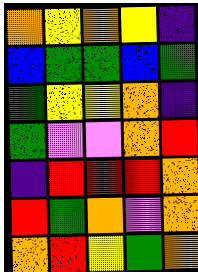[["orange", "yellow", "orange", "yellow", "indigo"], ["blue", "green", "green", "blue", "green"], ["green", "yellow", "yellow", "orange", "indigo"], ["green", "violet", "violet", "orange", "red"], ["indigo", "red", "red", "red", "orange"], ["red", "green", "orange", "violet", "orange"], ["orange", "red", "yellow", "green", "orange"]]